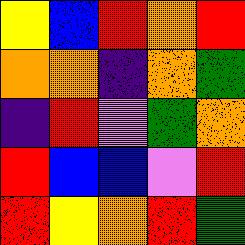[["yellow", "blue", "red", "orange", "red"], ["orange", "orange", "indigo", "orange", "green"], ["indigo", "red", "violet", "green", "orange"], ["red", "blue", "blue", "violet", "red"], ["red", "yellow", "orange", "red", "green"]]